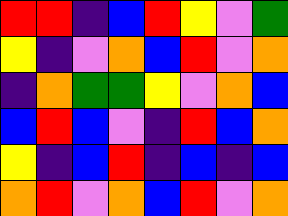[["red", "red", "indigo", "blue", "red", "yellow", "violet", "green"], ["yellow", "indigo", "violet", "orange", "blue", "red", "violet", "orange"], ["indigo", "orange", "green", "green", "yellow", "violet", "orange", "blue"], ["blue", "red", "blue", "violet", "indigo", "red", "blue", "orange"], ["yellow", "indigo", "blue", "red", "indigo", "blue", "indigo", "blue"], ["orange", "red", "violet", "orange", "blue", "red", "violet", "orange"]]